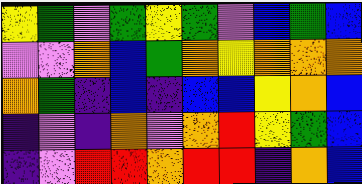[["yellow", "green", "violet", "green", "yellow", "green", "violet", "blue", "green", "blue"], ["violet", "violet", "orange", "blue", "green", "orange", "yellow", "orange", "orange", "orange"], ["orange", "green", "indigo", "blue", "indigo", "blue", "blue", "yellow", "orange", "blue"], ["indigo", "violet", "indigo", "orange", "violet", "orange", "red", "yellow", "green", "blue"], ["indigo", "violet", "red", "red", "orange", "red", "red", "indigo", "orange", "blue"]]